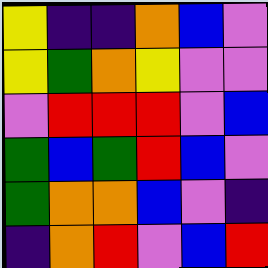[["yellow", "indigo", "indigo", "orange", "blue", "violet"], ["yellow", "green", "orange", "yellow", "violet", "violet"], ["violet", "red", "red", "red", "violet", "blue"], ["green", "blue", "green", "red", "blue", "violet"], ["green", "orange", "orange", "blue", "violet", "indigo"], ["indigo", "orange", "red", "violet", "blue", "red"]]